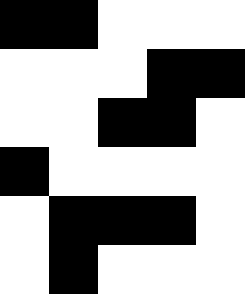[["black", "black", "white", "white", "white"], ["white", "white", "white", "black", "black"], ["white", "white", "black", "black", "white"], ["black", "white", "white", "white", "white"], ["white", "black", "black", "black", "white"], ["white", "black", "white", "white", "white"]]